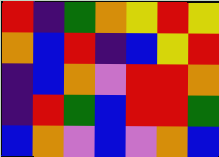[["red", "indigo", "green", "orange", "yellow", "red", "yellow"], ["orange", "blue", "red", "indigo", "blue", "yellow", "red"], ["indigo", "blue", "orange", "violet", "red", "red", "orange"], ["indigo", "red", "green", "blue", "red", "red", "green"], ["blue", "orange", "violet", "blue", "violet", "orange", "blue"]]